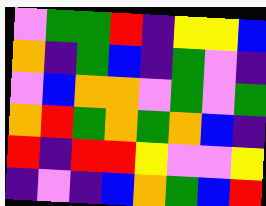[["violet", "green", "green", "red", "indigo", "yellow", "yellow", "blue"], ["orange", "indigo", "green", "blue", "indigo", "green", "violet", "indigo"], ["violet", "blue", "orange", "orange", "violet", "green", "violet", "green"], ["orange", "red", "green", "orange", "green", "orange", "blue", "indigo"], ["red", "indigo", "red", "red", "yellow", "violet", "violet", "yellow"], ["indigo", "violet", "indigo", "blue", "orange", "green", "blue", "red"]]